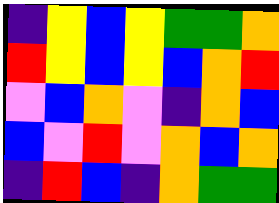[["indigo", "yellow", "blue", "yellow", "green", "green", "orange"], ["red", "yellow", "blue", "yellow", "blue", "orange", "red"], ["violet", "blue", "orange", "violet", "indigo", "orange", "blue"], ["blue", "violet", "red", "violet", "orange", "blue", "orange"], ["indigo", "red", "blue", "indigo", "orange", "green", "green"]]